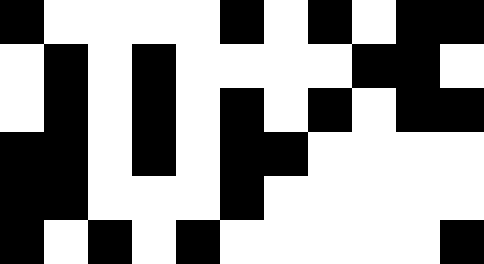[["black", "white", "white", "white", "white", "black", "white", "black", "white", "black", "black"], ["white", "black", "white", "black", "white", "white", "white", "white", "black", "black", "white"], ["white", "black", "white", "black", "white", "black", "white", "black", "white", "black", "black"], ["black", "black", "white", "black", "white", "black", "black", "white", "white", "white", "white"], ["black", "black", "white", "white", "white", "black", "white", "white", "white", "white", "white"], ["black", "white", "black", "white", "black", "white", "white", "white", "white", "white", "black"]]